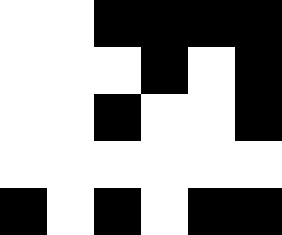[["white", "white", "black", "black", "black", "black"], ["white", "white", "white", "black", "white", "black"], ["white", "white", "black", "white", "white", "black"], ["white", "white", "white", "white", "white", "white"], ["black", "white", "black", "white", "black", "black"]]